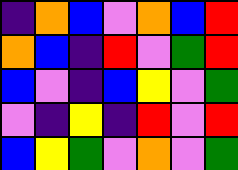[["indigo", "orange", "blue", "violet", "orange", "blue", "red"], ["orange", "blue", "indigo", "red", "violet", "green", "red"], ["blue", "violet", "indigo", "blue", "yellow", "violet", "green"], ["violet", "indigo", "yellow", "indigo", "red", "violet", "red"], ["blue", "yellow", "green", "violet", "orange", "violet", "green"]]